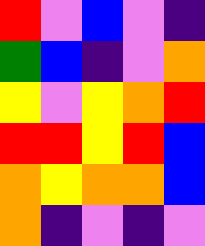[["red", "violet", "blue", "violet", "indigo"], ["green", "blue", "indigo", "violet", "orange"], ["yellow", "violet", "yellow", "orange", "red"], ["red", "red", "yellow", "red", "blue"], ["orange", "yellow", "orange", "orange", "blue"], ["orange", "indigo", "violet", "indigo", "violet"]]